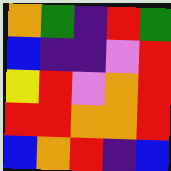[["orange", "green", "indigo", "red", "green"], ["blue", "indigo", "indigo", "violet", "red"], ["yellow", "red", "violet", "orange", "red"], ["red", "red", "orange", "orange", "red"], ["blue", "orange", "red", "indigo", "blue"]]